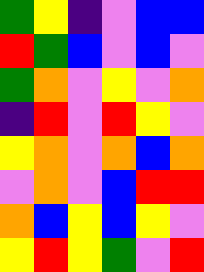[["green", "yellow", "indigo", "violet", "blue", "blue"], ["red", "green", "blue", "violet", "blue", "violet"], ["green", "orange", "violet", "yellow", "violet", "orange"], ["indigo", "red", "violet", "red", "yellow", "violet"], ["yellow", "orange", "violet", "orange", "blue", "orange"], ["violet", "orange", "violet", "blue", "red", "red"], ["orange", "blue", "yellow", "blue", "yellow", "violet"], ["yellow", "red", "yellow", "green", "violet", "red"]]